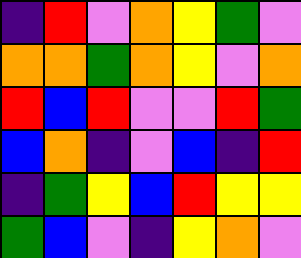[["indigo", "red", "violet", "orange", "yellow", "green", "violet"], ["orange", "orange", "green", "orange", "yellow", "violet", "orange"], ["red", "blue", "red", "violet", "violet", "red", "green"], ["blue", "orange", "indigo", "violet", "blue", "indigo", "red"], ["indigo", "green", "yellow", "blue", "red", "yellow", "yellow"], ["green", "blue", "violet", "indigo", "yellow", "orange", "violet"]]